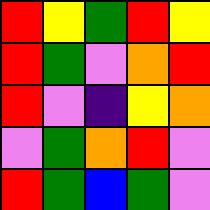[["red", "yellow", "green", "red", "yellow"], ["red", "green", "violet", "orange", "red"], ["red", "violet", "indigo", "yellow", "orange"], ["violet", "green", "orange", "red", "violet"], ["red", "green", "blue", "green", "violet"]]